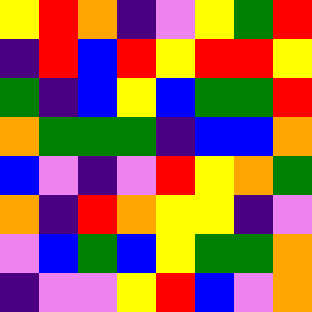[["yellow", "red", "orange", "indigo", "violet", "yellow", "green", "red"], ["indigo", "red", "blue", "red", "yellow", "red", "red", "yellow"], ["green", "indigo", "blue", "yellow", "blue", "green", "green", "red"], ["orange", "green", "green", "green", "indigo", "blue", "blue", "orange"], ["blue", "violet", "indigo", "violet", "red", "yellow", "orange", "green"], ["orange", "indigo", "red", "orange", "yellow", "yellow", "indigo", "violet"], ["violet", "blue", "green", "blue", "yellow", "green", "green", "orange"], ["indigo", "violet", "violet", "yellow", "red", "blue", "violet", "orange"]]